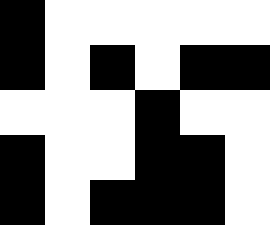[["black", "white", "white", "white", "white", "white"], ["black", "white", "black", "white", "black", "black"], ["white", "white", "white", "black", "white", "white"], ["black", "white", "white", "black", "black", "white"], ["black", "white", "black", "black", "black", "white"]]